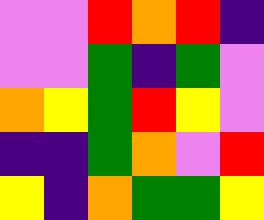[["violet", "violet", "red", "orange", "red", "indigo"], ["violet", "violet", "green", "indigo", "green", "violet"], ["orange", "yellow", "green", "red", "yellow", "violet"], ["indigo", "indigo", "green", "orange", "violet", "red"], ["yellow", "indigo", "orange", "green", "green", "yellow"]]